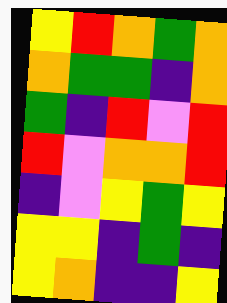[["yellow", "red", "orange", "green", "orange"], ["orange", "green", "green", "indigo", "orange"], ["green", "indigo", "red", "violet", "red"], ["red", "violet", "orange", "orange", "red"], ["indigo", "violet", "yellow", "green", "yellow"], ["yellow", "yellow", "indigo", "green", "indigo"], ["yellow", "orange", "indigo", "indigo", "yellow"]]